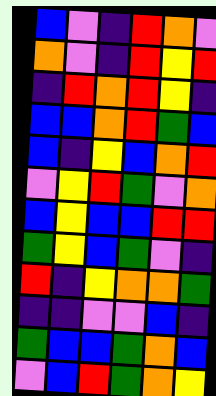[["blue", "violet", "indigo", "red", "orange", "violet"], ["orange", "violet", "indigo", "red", "yellow", "red"], ["indigo", "red", "orange", "red", "yellow", "indigo"], ["blue", "blue", "orange", "red", "green", "blue"], ["blue", "indigo", "yellow", "blue", "orange", "red"], ["violet", "yellow", "red", "green", "violet", "orange"], ["blue", "yellow", "blue", "blue", "red", "red"], ["green", "yellow", "blue", "green", "violet", "indigo"], ["red", "indigo", "yellow", "orange", "orange", "green"], ["indigo", "indigo", "violet", "violet", "blue", "indigo"], ["green", "blue", "blue", "green", "orange", "blue"], ["violet", "blue", "red", "green", "orange", "yellow"]]